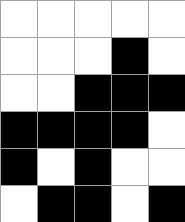[["white", "white", "white", "white", "white"], ["white", "white", "white", "black", "white"], ["white", "white", "black", "black", "black"], ["black", "black", "black", "black", "white"], ["black", "white", "black", "white", "white"], ["white", "black", "black", "white", "black"]]